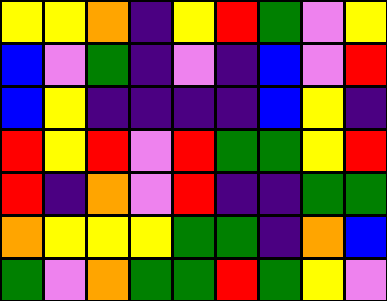[["yellow", "yellow", "orange", "indigo", "yellow", "red", "green", "violet", "yellow"], ["blue", "violet", "green", "indigo", "violet", "indigo", "blue", "violet", "red"], ["blue", "yellow", "indigo", "indigo", "indigo", "indigo", "blue", "yellow", "indigo"], ["red", "yellow", "red", "violet", "red", "green", "green", "yellow", "red"], ["red", "indigo", "orange", "violet", "red", "indigo", "indigo", "green", "green"], ["orange", "yellow", "yellow", "yellow", "green", "green", "indigo", "orange", "blue"], ["green", "violet", "orange", "green", "green", "red", "green", "yellow", "violet"]]